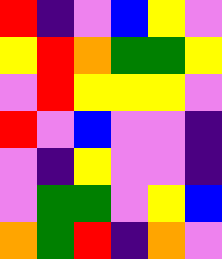[["red", "indigo", "violet", "blue", "yellow", "violet"], ["yellow", "red", "orange", "green", "green", "yellow"], ["violet", "red", "yellow", "yellow", "yellow", "violet"], ["red", "violet", "blue", "violet", "violet", "indigo"], ["violet", "indigo", "yellow", "violet", "violet", "indigo"], ["violet", "green", "green", "violet", "yellow", "blue"], ["orange", "green", "red", "indigo", "orange", "violet"]]